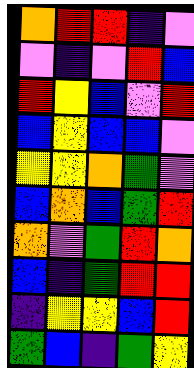[["orange", "red", "red", "indigo", "violet"], ["violet", "indigo", "violet", "red", "blue"], ["red", "yellow", "blue", "violet", "red"], ["blue", "yellow", "blue", "blue", "violet"], ["yellow", "yellow", "orange", "green", "violet"], ["blue", "orange", "blue", "green", "red"], ["orange", "violet", "green", "red", "orange"], ["blue", "indigo", "green", "red", "red"], ["indigo", "yellow", "yellow", "blue", "red"], ["green", "blue", "indigo", "green", "yellow"]]